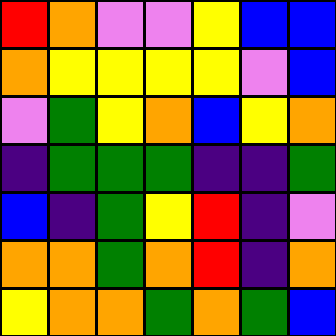[["red", "orange", "violet", "violet", "yellow", "blue", "blue"], ["orange", "yellow", "yellow", "yellow", "yellow", "violet", "blue"], ["violet", "green", "yellow", "orange", "blue", "yellow", "orange"], ["indigo", "green", "green", "green", "indigo", "indigo", "green"], ["blue", "indigo", "green", "yellow", "red", "indigo", "violet"], ["orange", "orange", "green", "orange", "red", "indigo", "orange"], ["yellow", "orange", "orange", "green", "orange", "green", "blue"]]